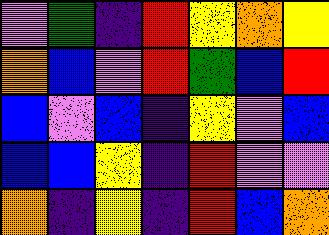[["violet", "green", "indigo", "red", "yellow", "orange", "yellow"], ["orange", "blue", "violet", "red", "green", "blue", "red"], ["blue", "violet", "blue", "indigo", "yellow", "violet", "blue"], ["blue", "blue", "yellow", "indigo", "red", "violet", "violet"], ["orange", "indigo", "yellow", "indigo", "red", "blue", "orange"]]